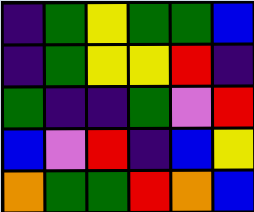[["indigo", "green", "yellow", "green", "green", "blue"], ["indigo", "green", "yellow", "yellow", "red", "indigo"], ["green", "indigo", "indigo", "green", "violet", "red"], ["blue", "violet", "red", "indigo", "blue", "yellow"], ["orange", "green", "green", "red", "orange", "blue"]]